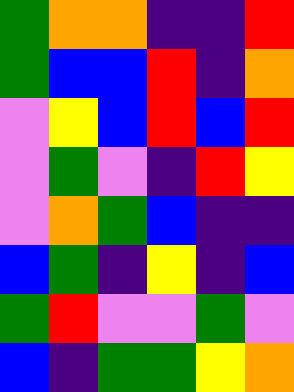[["green", "orange", "orange", "indigo", "indigo", "red"], ["green", "blue", "blue", "red", "indigo", "orange"], ["violet", "yellow", "blue", "red", "blue", "red"], ["violet", "green", "violet", "indigo", "red", "yellow"], ["violet", "orange", "green", "blue", "indigo", "indigo"], ["blue", "green", "indigo", "yellow", "indigo", "blue"], ["green", "red", "violet", "violet", "green", "violet"], ["blue", "indigo", "green", "green", "yellow", "orange"]]